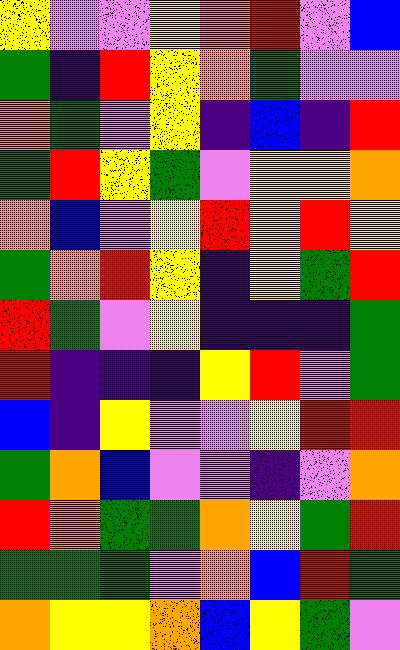[["yellow", "violet", "violet", "yellow", "orange", "red", "violet", "blue"], ["green", "indigo", "red", "yellow", "orange", "green", "violet", "violet"], ["orange", "green", "violet", "yellow", "indigo", "blue", "indigo", "red"], ["green", "red", "yellow", "green", "violet", "yellow", "yellow", "orange"], ["orange", "blue", "violet", "yellow", "red", "yellow", "red", "yellow"], ["green", "orange", "red", "yellow", "indigo", "yellow", "green", "red"], ["red", "green", "violet", "yellow", "indigo", "indigo", "indigo", "green"], ["red", "indigo", "indigo", "indigo", "yellow", "red", "violet", "green"], ["blue", "indigo", "yellow", "violet", "violet", "yellow", "red", "red"], ["green", "orange", "blue", "violet", "violet", "indigo", "violet", "orange"], ["red", "orange", "green", "green", "orange", "yellow", "green", "red"], ["green", "green", "green", "violet", "orange", "blue", "red", "green"], ["orange", "yellow", "yellow", "orange", "blue", "yellow", "green", "violet"]]